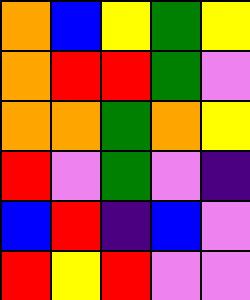[["orange", "blue", "yellow", "green", "yellow"], ["orange", "red", "red", "green", "violet"], ["orange", "orange", "green", "orange", "yellow"], ["red", "violet", "green", "violet", "indigo"], ["blue", "red", "indigo", "blue", "violet"], ["red", "yellow", "red", "violet", "violet"]]